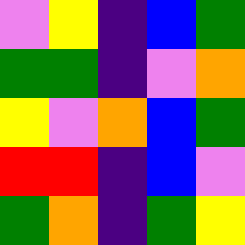[["violet", "yellow", "indigo", "blue", "green"], ["green", "green", "indigo", "violet", "orange"], ["yellow", "violet", "orange", "blue", "green"], ["red", "red", "indigo", "blue", "violet"], ["green", "orange", "indigo", "green", "yellow"]]